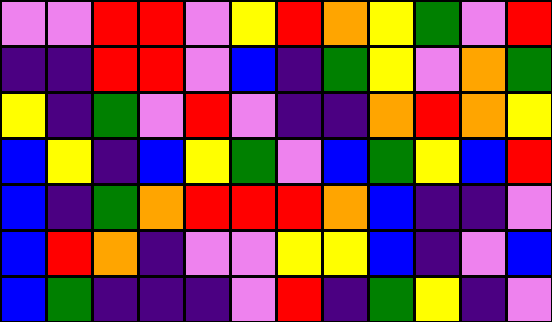[["violet", "violet", "red", "red", "violet", "yellow", "red", "orange", "yellow", "green", "violet", "red"], ["indigo", "indigo", "red", "red", "violet", "blue", "indigo", "green", "yellow", "violet", "orange", "green"], ["yellow", "indigo", "green", "violet", "red", "violet", "indigo", "indigo", "orange", "red", "orange", "yellow"], ["blue", "yellow", "indigo", "blue", "yellow", "green", "violet", "blue", "green", "yellow", "blue", "red"], ["blue", "indigo", "green", "orange", "red", "red", "red", "orange", "blue", "indigo", "indigo", "violet"], ["blue", "red", "orange", "indigo", "violet", "violet", "yellow", "yellow", "blue", "indigo", "violet", "blue"], ["blue", "green", "indigo", "indigo", "indigo", "violet", "red", "indigo", "green", "yellow", "indigo", "violet"]]